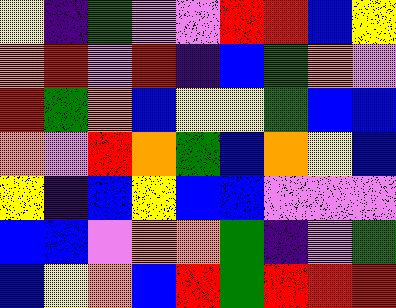[["yellow", "indigo", "green", "violet", "violet", "red", "red", "blue", "yellow"], ["orange", "red", "violet", "red", "indigo", "blue", "green", "orange", "violet"], ["red", "green", "orange", "blue", "yellow", "yellow", "green", "blue", "blue"], ["orange", "violet", "red", "orange", "green", "blue", "orange", "yellow", "blue"], ["yellow", "indigo", "blue", "yellow", "blue", "blue", "violet", "violet", "violet"], ["blue", "blue", "violet", "orange", "orange", "green", "indigo", "violet", "green"], ["blue", "yellow", "orange", "blue", "red", "green", "red", "red", "red"]]